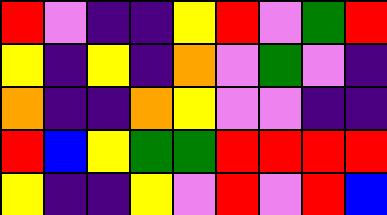[["red", "violet", "indigo", "indigo", "yellow", "red", "violet", "green", "red"], ["yellow", "indigo", "yellow", "indigo", "orange", "violet", "green", "violet", "indigo"], ["orange", "indigo", "indigo", "orange", "yellow", "violet", "violet", "indigo", "indigo"], ["red", "blue", "yellow", "green", "green", "red", "red", "red", "red"], ["yellow", "indigo", "indigo", "yellow", "violet", "red", "violet", "red", "blue"]]